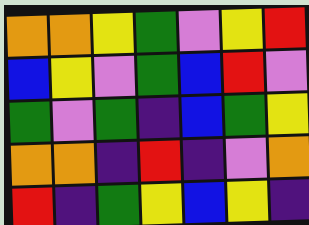[["orange", "orange", "yellow", "green", "violet", "yellow", "red"], ["blue", "yellow", "violet", "green", "blue", "red", "violet"], ["green", "violet", "green", "indigo", "blue", "green", "yellow"], ["orange", "orange", "indigo", "red", "indigo", "violet", "orange"], ["red", "indigo", "green", "yellow", "blue", "yellow", "indigo"]]